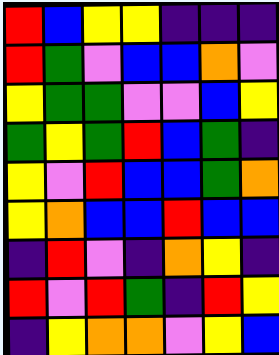[["red", "blue", "yellow", "yellow", "indigo", "indigo", "indigo"], ["red", "green", "violet", "blue", "blue", "orange", "violet"], ["yellow", "green", "green", "violet", "violet", "blue", "yellow"], ["green", "yellow", "green", "red", "blue", "green", "indigo"], ["yellow", "violet", "red", "blue", "blue", "green", "orange"], ["yellow", "orange", "blue", "blue", "red", "blue", "blue"], ["indigo", "red", "violet", "indigo", "orange", "yellow", "indigo"], ["red", "violet", "red", "green", "indigo", "red", "yellow"], ["indigo", "yellow", "orange", "orange", "violet", "yellow", "blue"]]